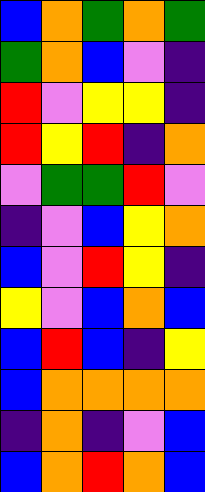[["blue", "orange", "green", "orange", "green"], ["green", "orange", "blue", "violet", "indigo"], ["red", "violet", "yellow", "yellow", "indigo"], ["red", "yellow", "red", "indigo", "orange"], ["violet", "green", "green", "red", "violet"], ["indigo", "violet", "blue", "yellow", "orange"], ["blue", "violet", "red", "yellow", "indigo"], ["yellow", "violet", "blue", "orange", "blue"], ["blue", "red", "blue", "indigo", "yellow"], ["blue", "orange", "orange", "orange", "orange"], ["indigo", "orange", "indigo", "violet", "blue"], ["blue", "orange", "red", "orange", "blue"]]